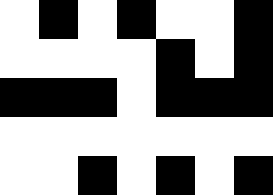[["white", "black", "white", "black", "white", "white", "black"], ["white", "white", "white", "white", "black", "white", "black"], ["black", "black", "black", "white", "black", "black", "black"], ["white", "white", "white", "white", "white", "white", "white"], ["white", "white", "black", "white", "black", "white", "black"]]